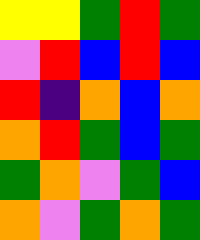[["yellow", "yellow", "green", "red", "green"], ["violet", "red", "blue", "red", "blue"], ["red", "indigo", "orange", "blue", "orange"], ["orange", "red", "green", "blue", "green"], ["green", "orange", "violet", "green", "blue"], ["orange", "violet", "green", "orange", "green"]]